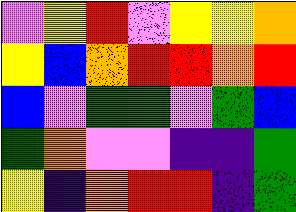[["violet", "yellow", "red", "violet", "yellow", "yellow", "orange"], ["yellow", "blue", "orange", "red", "red", "orange", "red"], ["blue", "violet", "green", "green", "violet", "green", "blue"], ["green", "orange", "violet", "violet", "indigo", "indigo", "green"], ["yellow", "indigo", "orange", "red", "red", "indigo", "green"]]